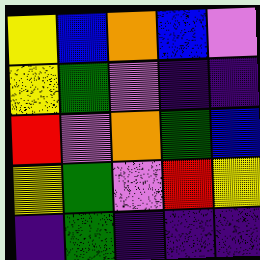[["yellow", "blue", "orange", "blue", "violet"], ["yellow", "green", "violet", "indigo", "indigo"], ["red", "violet", "orange", "green", "blue"], ["yellow", "green", "violet", "red", "yellow"], ["indigo", "green", "indigo", "indigo", "indigo"]]